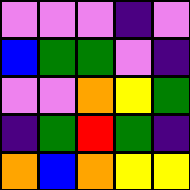[["violet", "violet", "violet", "indigo", "violet"], ["blue", "green", "green", "violet", "indigo"], ["violet", "violet", "orange", "yellow", "green"], ["indigo", "green", "red", "green", "indigo"], ["orange", "blue", "orange", "yellow", "yellow"]]